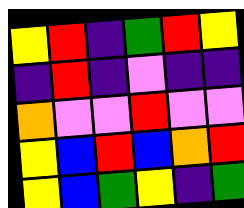[["yellow", "red", "indigo", "green", "red", "yellow"], ["indigo", "red", "indigo", "violet", "indigo", "indigo"], ["orange", "violet", "violet", "red", "violet", "violet"], ["yellow", "blue", "red", "blue", "orange", "red"], ["yellow", "blue", "green", "yellow", "indigo", "green"]]